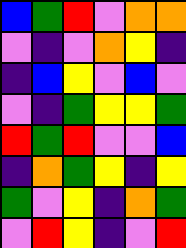[["blue", "green", "red", "violet", "orange", "orange"], ["violet", "indigo", "violet", "orange", "yellow", "indigo"], ["indigo", "blue", "yellow", "violet", "blue", "violet"], ["violet", "indigo", "green", "yellow", "yellow", "green"], ["red", "green", "red", "violet", "violet", "blue"], ["indigo", "orange", "green", "yellow", "indigo", "yellow"], ["green", "violet", "yellow", "indigo", "orange", "green"], ["violet", "red", "yellow", "indigo", "violet", "red"]]